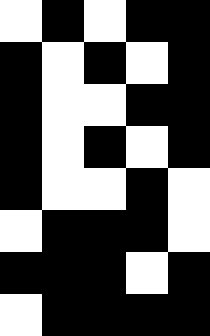[["white", "black", "white", "black", "black"], ["black", "white", "black", "white", "black"], ["black", "white", "white", "black", "black"], ["black", "white", "black", "white", "black"], ["black", "white", "white", "black", "white"], ["white", "black", "black", "black", "white"], ["black", "black", "black", "white", "black"], ["white", "black", "black", "black", "black"]]